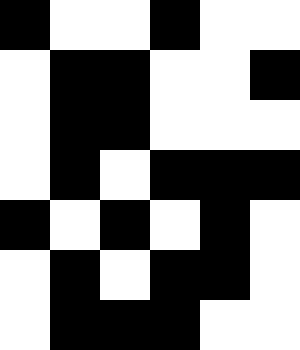[["black", "white", "white", "black", "white", "white"], ["white", "black", "black", "white", "white", "black"], ["white", "black", "black", "white", "white", "white"], ["white", "black", "white", "black", "black", "black"], ["black", "white", "black", "white", "black", "white"], ["white", "black", "white", "black", "black", "white"], ["white", "black", "black", "black", "white", "white"]]